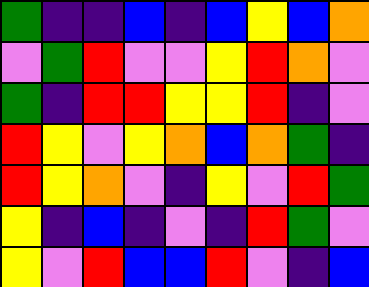[["green", "indigo", "indigo", "blue", "indigo", "blue", "yellow", "blue", "orange"], ["violet", "green", "red", "violet", "violet", "yellow", "red", "orange", "violet"], ["green", "indigo", "red", "red", "yellow", "yellow", "red", "indigo", "violet"], ["red", "yellow", "violet", "yellow", "orange", "blue", "orange", "green", "indigo"], ["red", "yellow", "orange", "violet", "indigo", "yellow", "violet", "red", "green"], ["yellow", "indigo", "blue", "indigo", "violet", "indigo", "red", "green", "violet"], ["yellow", "violet", "red", "blue", "blue", "red", "violet", "indigo", "blue"]]